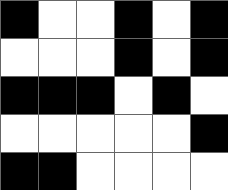[["black", "white", "white", "black", "white", "black"], ["white", "white", "white", "black", "white", "black"], ["black", "black", "black", "white", "black", "white"], ["white", "white", "white", "white", "white", "black"], ["black", "black", "white", "white", "white", "white"]]